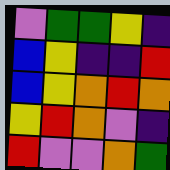[["violet", "green", "green", "yellow", "indigo"], ["blue", "yellow", "indigo", "indigo", "red"], ["blue", "yellow", "orange", "red", "orange"], ["yellow", "red", "orange", "violet", "indigo"], ["red", "violet", "violet", "orange", "green"]]